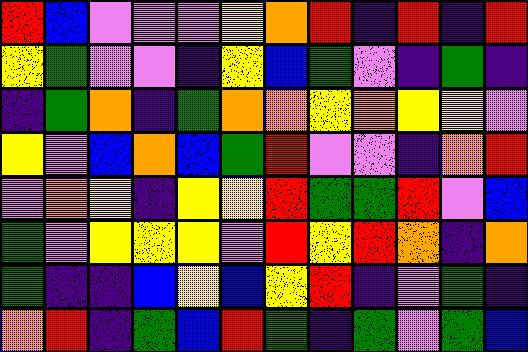[["red", "blue", "violet", "violet", "violet", "yellow", "orange", "red", "indigo", "red", "indigo", "red"], ["yellow", "green", "violet", "violet", "indigo", "yellow", "blue", "green", "violet", "indigo", "green", "indigo"], ["indigo", "green", "orange", "indigo", "green", "orange", "orange", "yellow", "orange", "yellow", "yellow", "violet"], ["yellow", "violet", "blue", "orange", "blue", "green", "red", "violet", "violet", "indigo", "orange", "red"], ["violet", "orange", "yellow", "indigo", "yellow", "yellow", "red", "green", "green", "red", "violet", "blue"], ["green", "violet", "yellow", "yellow", "yellow", "violet", "red", "yellow", "red", "orange", "indigo", "orange"], ["green", "indigo", "indigo", "blue", "yellow", "blue", "yellow", "red", "indigo", "violet", "green", "indigo"], ["orange", "red", "indigo", "green", "blue", "red", "green", "indigo", "green", "violet", "green", "blue"]]